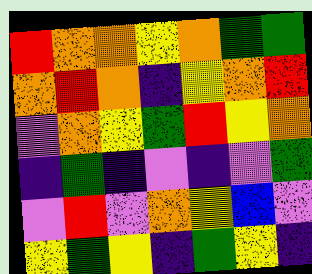[["red", "orange", "orange", "yellow", "orange", "green", "green"], ["orange", "red", "orange", "indigo", "yellow", "orange", "red"], ["violet", "orange", "yellow", "green", "red", "yellow", "orange"], ["indigo", "green", "indigo", "violet", "indigo", "violet", "green"], ["violet", "red", "violet", "orange", "yellow", "blue", "violet"], ["yellow", "green", "yellow", "indigo", "green", "yellow", "indigo"]]